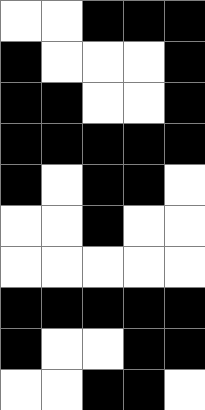[["white", "white", "black", "black", "black"], ["black", "white", "white", "white", "black"], ["black", "black", "white", "white", "black"], ["black", "black", "black", "black", "black"], ["black", "white", "black", "black", "white"], ["white", "white", "black", "white", "white"], ["white", "white", "white", "white", "white"], ["black", "black", "black", "black", "black"], ["black", "white", "white", "black", "black"], ["white", "white", "black", "black", "white"]]